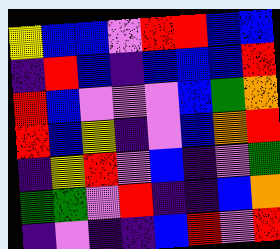[["yellow", "blue", "blue", "violet", "red", "red", "blue", "blue"], ["indigo", "red", "blue", "indigo", "blue", "blue", "blue", "red"], ["red", "blue", "violet", "violet", "violet", "blue", "green", "orange"], ["red", "blue", "yellow", "indigo", "violet", "blue", "orange", "red"], ["indigo", "yellow", "red", "violet", "blue", "indigo", "violet", "green"], ["green", "green", "violet", "red", "indigo", "indigo", "blue", "orange"], ["indigo", "violet", "indigo", "indigo", "blue", "red", "violet", "red"]]